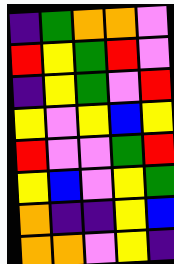[["indigo", "green", "orange", "orange", "violet"], ["red", "yellow", "green", "red", "violet"], ["indigo", "yellow", "green", "violet", "red"], ["yellow", "violet", "yellow", "blue", "yellow"], ["red", "violet", "violet", "green", "red"], ["yellow", "blue", "violet", "yellow", "green"], ["orange", "indigo", "indigo", "yellow", "blue"], ["orange", "orange", "violet", "yellow", "indigo"]]